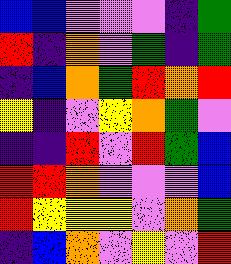[["blue", "blue", "violet", "violet", "violet", "indigo", "green"], ["red", "indigo", "orange", "violet", "green", "indigo", "green"], ["indigo", "blue", "orange", "green", "red", "orange", "red"], ["yellow", "indigo", "violet", "yellow", "orange", "green", "violet"], ["indigo", "indigo", "red", "violet", "red", "green", "blue"], ["red", "red", "orange", "violet", "violet", "violet", "blue"], ["red", "yellow", "yellow", "yellow", "violet", "orange", "green"], ["indigo", "blue", "orange", "violet", "yellow", "violet", "red"]]